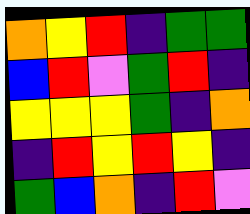[["orange", "yellow", "red", "indigo", "green", "green"], ["blue", "red", "violet", "green", "red", "indigo"], ["yellow", "yellow", "yellow", "green", "indigo", "orange"], ["indigo", "red", "yellow", "red", "yellow", "indigo"], ["green", "blue", "orange", "indigo", "red", "violet"]]